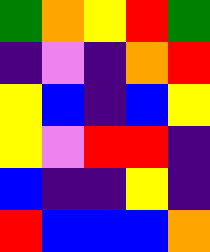[["green", "orange", "yellow", "red", "green"], ["indigo", "violet", "indigo", "orange", "red"], ["yellow", "blue", "indigo", "blue", "yellow"], ["yellow", "violet", "red", "red", "indigo"], ["blue", "indigo", "indigo", "yellow", "indigo"], ["red", "blue", "blue", "blue", "orange"]]